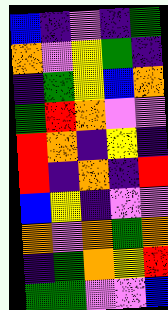[["blue", "indigo", "violet", "indigo", "green"], ["orange", "violet", "yellow", "green", "indigo"], ["indigo", "green", "yellow", "blue", "orange"], ["green", "red", "orange", "violet", "violet"], ["red", "orange", "indigo", "yellow", "indigo"], ["red", "indigo", "orange", "indigo", "red"], ["blue", "yellow", "indigo", "violet", "violet"], ["orange", "violet", "orange", "green", "orange"], ["indigo", "green", "orange", "yellow", "red"], ["green", "green", "violet", "violet", "blue"]]